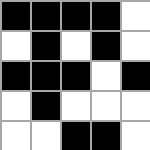[["black", "black", "black", "black", "white"], ["white", "black", "white", "black", "white"], ["black", "black", "black", "white", "black"], ["white", "black", "white", "white", "white"], ["white", "white", "black", "black", "white"]]